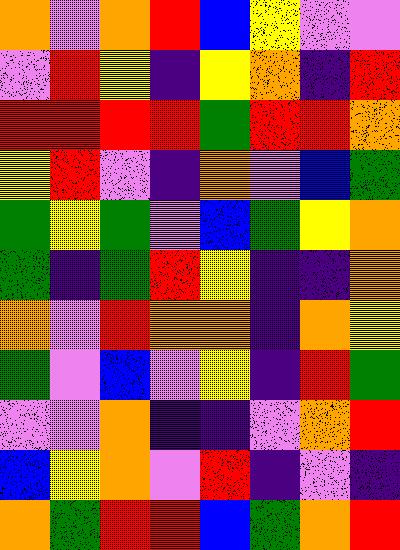[["orange", "violet", "orange", "red", "blue", "yellow", "violet", "violet"], ["violet", "red", "yellow", "indigo", "yellow", "orange", "indigo", "red"], ["red", "red", "red", "red", "green", "red", "red", "orange"], ["yellow", "red", "violet", "indigo", "orange", "violet", "blue", "green"], ["green", "yellow", "green", "violet", "blue", "green", "yellow", "orange"], ["green", "indigo", "green", "red", "yellow", "indigo", "indigo", "orange"], ["orange", "violet", "red", "orange", "orange", "indigo", "orange", "yellow"], ["green", "violet", "blue", "violet", "yellow", "indigo", "red", "green"], ["violet", "violet", "orange", "indigo", "indigo", "violet", "orange", "red"], ["blue", "yellow", "orange", "violet", "red", "indigo", "violet", "indigo"], ["orange", "green", "red", "red", "blue", "green", "orange", "red"]]